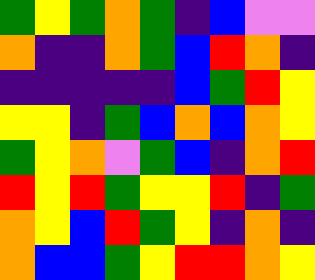[["green", "yellow", "green", "orange", "green", "indigo", "blue", "violet", "violet"], ["orange", "indigo", "indigo", "orange", "green", "blue", "red", "orange", "indigo"], ["indigo", "indigo", "indigo", "indigo", "indigo", "blue", "green", "red", "yellow"], ["yellow", "yellow", "indigo", "green", "blue", "orange", "blue", "orange", "yellow"], ["green", "yellow", "orange", "violet", "green", "blue", "indigo", "orange", "red"], ["red", "yellow", "red", "green", "yellow", "yellow", "red", "indigo", "green"], ["orange", "yellow", "blue", "red", "green", "yellow", "indigo", "orange", "indigo"], ["orange", "blue", "blue", "green", "yellow", "red", "red", "orange", "yellow"]]